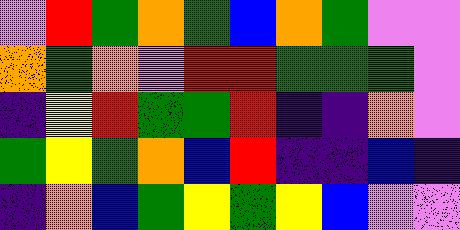[["violet", "red", "green", "orange", "green", "blue", "orange", "green", "violet", "violet"], ["orange", "green", "orange", "violet", "red", "red", "green", "green", "green", "violet"], ["indigo", "yellow", "red", "green", "green", "red", "indigo", "indigo", "orange", "violet"], ["green", "yellow", "green", "orange", "blue", "red", "indigo", "indigo", "blue", "indigo"], ["indigo", "orange", "blue", "green", "yellow", "green", "yellow", "blue", "violet", "violet"]]